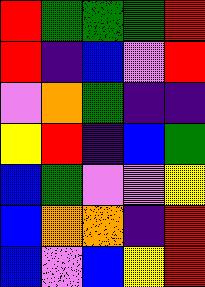[["red", "green", "green", "green", "red"], ["red", "indigo", "blue", "violet", "red"], ["violet", "orange", "green", "indigo", "indigo"], ["yellow", "red", "indigo", "blue", "green"], ["blue", "green", "violet", "violet", "yellow"], ["blue", "orange", "orange", "indigo", "red"], ["blue", "violet", "blue", "yellow", "red"]]